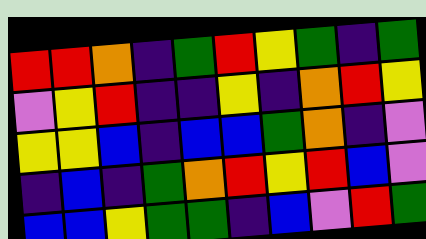[["red", "red", "orange", "indigo", "green", "red", "yellow", "green", "indigo", "green"], ["violet", "yellow", "red", "indigo", "indigo", "yellow", "indigo", "orange", "red", "yellow"], ["yellow", "yellow", "blue", "indigo", "blue", "blue", "green", "orange", "indigo", "violet"], ["indigo", "blue", "indigo", "green", "orange", "red", "yellow", "red", "blue", "violet"], ["blue", "blue", "yellow", "green", "green", "indigo", "blue", "violet", "red", "green"]]